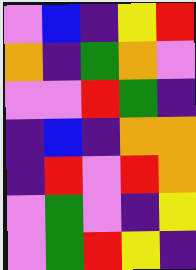[["violet", "blue", "indigo", "yellow", "red"], ["orange", "indigo", "green", "orange", "violet"], ["violet", "violet", "red", "green", "indigo"], ["indigo", "blue", "indigo", "orange", "orange"], ["indigo", "red", "violet", "red", "orange"], ["violet", "green", "violet", "indigo", "yellow"], ["violet", "green", "red", "yellow", "indigo"]]